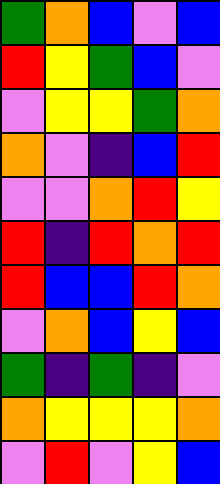[["green", "orange", "blue", "violet", "blue"], ["red", "yellow", "green", "blue", "violet"], ["violet", "yellow", "yellow", "green", "orange"], ["orange", "violet", "indigo", "blue", "red"], ["violet", "violet", "orange", "red", "yellow"], ["red", "indigo", "red", "orange", "red"], ["red", "blue", "blue", "red", "orange"], ["violet", "orange", "blue", "yellow", "blue"], ["green", "indigo", "green", "indigo", "violet"], ["orange", "yellow", "yellow", "yellow", "orange"], ["violet", "red", "violet", "yellow", "blue"]]